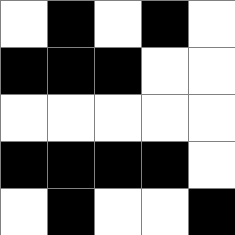[["white", "black", "white", "black", "white"], ["black", "black", "black", "white", "white"], ["white", "white", "white", "white", "white"], ["black", "black", "black", "black", "white"], ["white", "black", "white", "white", "black"]]